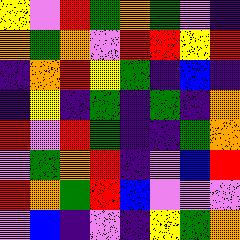[["yellow", "violet", "red", "green", "orange", "green", "violet", "indigo"], ["orange", "green", "orange", "violet", "red", "red", "yellow", "red"], ["indigo", "orange", "red", "yellow", "green", "indigo", "blue", "indigo"], ["indigo", "yellow", "indigo", "green", "indigo", "green", "indigo", "orange"], ["red", "violet", "red", "green", "indigo", "indigo", "green", "orange"], ["violet", "green", "orange", "red", "indigo", "violet", "blue", "red"], ["red", "orange", "green", "red", "blue", "violet", "violet", "violet"], ["violet", "blue", "indigo", "violet", "indigo", "yellow", "green", "orange"]]